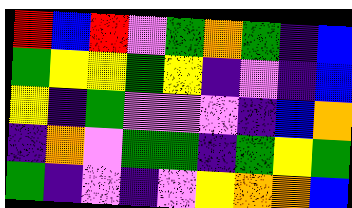[["red", "blue", "red", "violet", "green", "orange", "green", "indigo", "blue"], ["green", "yellow", "yellow", "green", "yellow", "indigo", "violet", "indigo", "blue"], ["yellow", "indigo", "green", "violet", "violet", "violet", "indigo", "blue", "orange"], ["indigo", "orange", "violet", "green", "green", "indigo", "green", "yellow", "green"], ["green", "indigo", "violet", "indigo", "violet", "yellow", "orange", "orange", "blue"]]